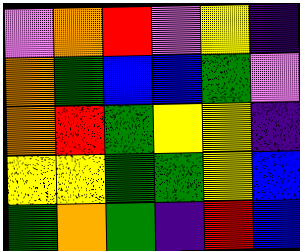[["violet", "orange", "red", "violet", "yellow", "indigo"], ["orange", "green", "blue", "blue", "green", "violet"], ["orange", "red", "green", "yellow", "yellow", "indigo"], ["yellow", "yellow", "green", "green", "yellow", "blue"], ["green", "orange", "green", "indigo", "red", "blue"]]